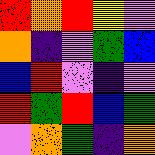[["red", "orange", "red", "yellow", "violet"], ["orange", "indigo", "violet", "green", "blue"], ["blue", "red", "violet", "indigo", "violet"], ["red", "green", "red", "blue", "green"], ["violet", "orange", "green", "indigo", "orange"]]